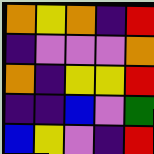[["orange", "yellow", "orange", "indigo", "red"], ["indigo", "violet", "violet", "violet", "orange"], ["orange", "indigo", "yellow", "yellow", "red"], ["indigo", "indigo", "blue", "violet", "green"], ["blue", "yellow", "violet", "indigo", "red"]]